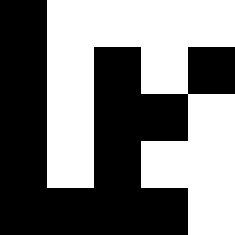[["black", "white", "white", "white", "white"], ["black", "white", "black", "white", "black"], ["black", "white", "black", "black", "white"], ["black", "white", "black", "white", "white"], ["black", "black", "black", "black", "white"]]